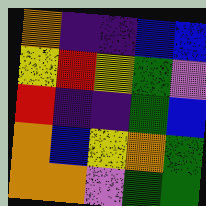[["orange", "indigo", "indigo", "blue", "blue"], ["yellow", "red", "yellow", "green", "violet"], ["red", "indigo", "indigo", "green", "blue"], ["orange", "blue", "yellow", "orange", "green"], ["orange", "orange", "violet", "green", "green"]]